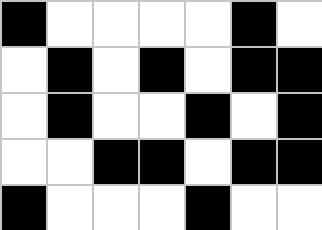[["black", "white", "white", "white", "white", "black", "white"], ["white", "black", "white", "black", "white", "black", "black"], ["white", "black", "white", "white", "black", "white", "black"], ["white", "white", "black", "black", "white", "black", "black"], ["black", "white", "white", "white", "black", "white", "white"]]